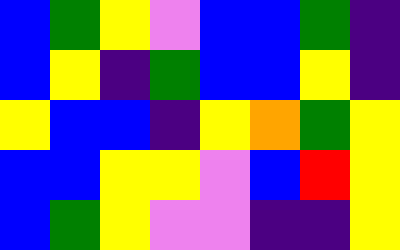[["blue", "green", "yellow", "violet", "blue", "blue", "green", "indigo"], ["blue", "yellow", "indigo", "green", "blue", "blue", "yellow", "indigo"], ["yellow", "blue", "blue", "indigo", "yellow", "orange", "green", "yellow"], ["blue", "blue", "yellow", "yellow", "violet", "blue", "red", "yellow"], ["blue", "green", "yellow", "violet", "violet", "indigo", "indigo", "yellow"]]